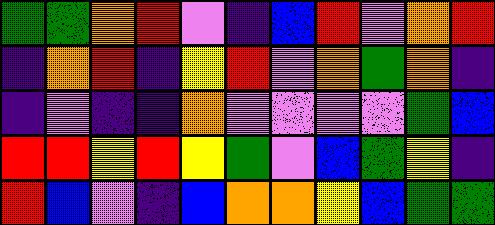[["green", "green", "orange", "red", "violet", "indigo", "blue", "red", "violet", "orange", "red"], ["indigo", "orange", "red", "indigo", "yellow", "red", "violet", "orange", "green", "orange", "indigo"], ["indigo", "violet", "indigo", "indigo", "orange", "violet", "violet", "violet", "violet", "green", "blue"], ["red", "red", "yellow", "red", "yellow", "green", "violet", "blue", "green", "yellow", "indigo"], ["red", "blue", "violet", "indigo", "blue", "orange", "orange", "yellow", "blue", "green", "green"]]